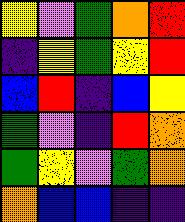[["yellow", "violet", "green", "orange", "red"], ["indigo", "yellow", "green", "yellow", "red"], ["blue", "red", "indigo", "blue", "yellow"], ["green", "violet", "indigo", "red", "orange"], ["green", "yellow", "violet", "green", "orange"], ["orange", "blue", "blue", "indigo", "indigo"]]